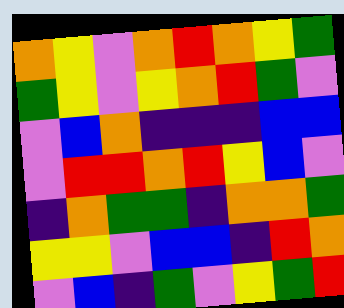[["orange", "yellow", "violet", "orange", "red", "orange", "yellow", "green"], ["green", "yellow", "violet", "yellow", "orange", "red", "green", "violet"], ["violet", "blue", "orange", "indigo", "indigo", "indigo", "blue", "blue"], ["violet", "red", "red", "orange", "red", "yellow", "blue", "violet"], ["indigo", "orange", "green", "green", "indigo", "orange", "orange", "green"], ["yellow", "yellow", "violet", "blue", "blue", "indigo", "red", "orange"], ["violet", "blue", "indigo", "green", "violet", "yellow", "green", "red"]]